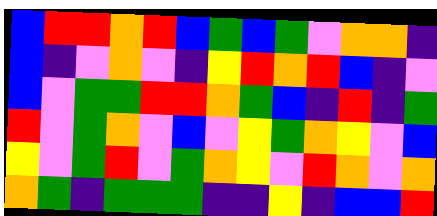[["blue", "red", "red", "orange", "red", "blue", "green", "blue", "green", "violet", "orange", "orange", "indigo"], ["blue", "indigo", "violet", "orange", "violet", "indigo", "yellow", "red", "orange", "red", "blue", "indigo", "violet"], ["blue", "violet", "green", "green", "red", "red", "orange", "green", "blue", "indigo", "red", "indigo", "green"], ["red", "violet", "green", "orange", "violet", "blue", "violet", "yellow", "green", "orange", "yellow", "violet", "blue"], ["yellow", "violet", "green", "red", "violet", "green", "orange", "yellow", "violet", "red", "orange", "violet", "orange"], ["orange", "green", "indigo", "green", "green", "green", "indigo", "indigo", "yellow", "indigo", "blue", "blue", "red"]]